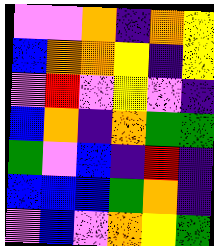[["violet", "violet", "orange", "indigo", "orange", "yellow"], ["blue", "orange", "orange", "yellow", "indigo", "yellow"], ["violet", "red", "violet", "yellow", "violet", "indigo"], ["blue", "orange", "indigo", "orange", "green", "green"], ["green", "violet", "blue", "indigo", "red", "indigo"], ["blue", "blue", "blue", "green", "orange", "indigo"], ["violet", "blue", "violet", "orange", "yellow", "green"]]